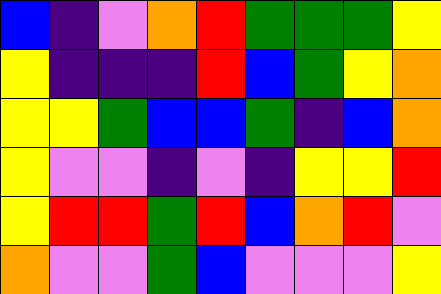[["blue", "indigo", "violet", "orange", "red", "green", "green", "green", "yellow"], ["yellow", "indigo", "indigo", "indigo", "red", "blue", "green", "yellow", "orange"], ["yellow", "yellow", "green", "blue", "blue", "green", "indigo", "blue", "orange"], ["yellow", "violet", "violet", "indigo", "violet", "indigo", "yellow", "yellow", "red"], ["yellow", "red", "red", "green", "red", "blue", "orange", "red", "violet"], ["orange", "violet", "violet", "green", "blue", "violet", "violet", "violet", "yellow"]]